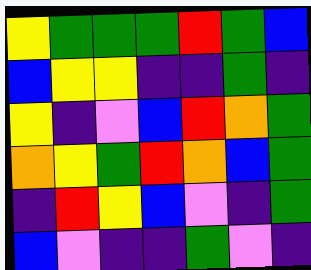[["yellow", "green", "green", "green", "red", "green", "blue"], ["blue", "yellow", "yellow", "indigo", "indigo", "green", "indigo"], ["yellow", "indigo", "violet", "blue", "red", "orange", "green"], ["orange", "yellow", "green", "red", "orange", "blue", "green"], ["indigo", "red", "yellow", "blue", "violet", "indigo", "green"], ["blue", "violet", "indigo", "indigo", "green", "violet", "indigo"]]